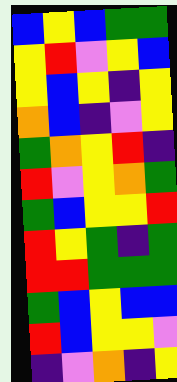[["blue", "yellow", "blue", "green", "green"], ["yellow", "red", "violet", "yellow", "blue"], ["yellow", "blue", "yellow", "indigo", "yellow"], ["orange", "blue", "indigo", "violet", "yellow"], ["green", "orange", "yellow", "red", "indigo"], ["red", "violet", "yellow", "orange", "green"], ["green", "blue", "yellow", "yellow", "red"], ["red", "yellow", "green", "indigo", "green"], ["red", "red", "green", "green", "green"], ["green", "blue", "yellow", "blue", "blue"], ["red", "blue", "yellow", "yellow", "violet"], ["indigo", "violet", "orange", "indigo", "yellow"]]